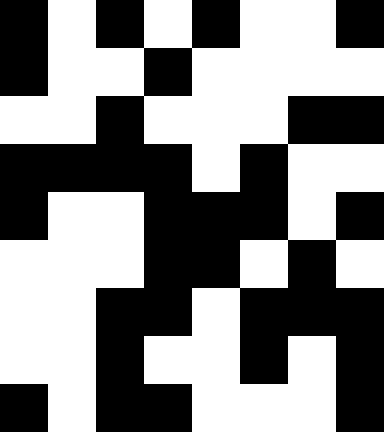[["black", "white", "black", "white", "black", "white", "white", "black"], ["black", "white", "white", "black", "white", "white", "white", "white"], ["white", "white", "black", "white", "white", "white", "black", "black"], ["black", "black", "black", "black", "white", "black", "white", "white"], ["black", "white", "white", "black", "black", "black", "white", "black"], ["white", "white", "white", "black", "black", "white", "black", "white"], ["white", "white", "black", "black", "white", "black", "black", "black"], ["white", "white", "black", "white", "white", "black", "white", "black"], ["black", "white", "black", "black", "white", "white", "white", "black"]]